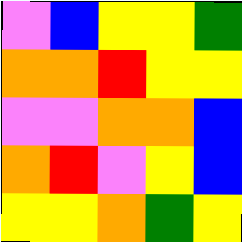[["violet", "blue", "yellow", "yellow", "green"], ["orange", "orange", "red", "yellow", "yellow"], ["violet", "violet", "orange", "orange", "blue"], ["orange", "red", "violet", "yellow", "blue"], ["yellow", "yellow", "orange", "green", "yellow"]]